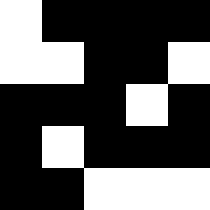[["white", "black", "black", "black", "black"], ["white", "white", "black", "black", "white"], ["black", "black", "black", "white", "black"], ["black", "white", "black", "black", "black"], ["black", "black", "white", "white", "white"]]